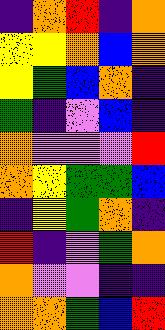[["indigo", "orange", "red", "indigo", "orange"], ["yellow", "yellow", "orange", "blue", "orange"], ["yellow", "green", "blue", "orange", "indigo"], ["green", "indigo", "violet", "blue", "indigo"], ["orange", "violet", "violet", "violet", "red"], ["orange", "yellow", "green", "green", "blue"], ["indigo", "yellow", "green", "orange", "indigo"], ["red", "indigo", "violet", "green", "orange"], ["orange", "violet", "violet", "indigo", "indigo"], ["orange", "orange", "green", "blue", "red"]]